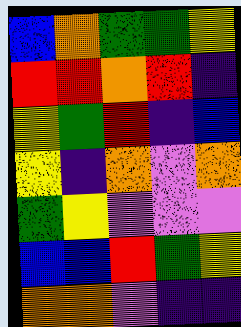[["blue", "orange", "green", "green", "yellow"], ["red", "red", "orange", "red", "indigo"], ["yellow", "green", "red", "indigo", "blue"], ["yellow", "indigo", "orange", "violet", "orange"], ["green", "yellow", "violet", "violet", "violet"], ["blue", "blue", "red", "green", "yellow"], ["orange", "orange", "violet", "indigo", "indigo"]]